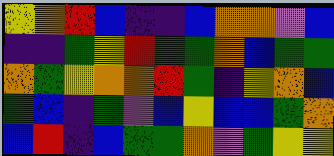[["yellow", "orange", "red", "blue", "indigo", "indigo", "blue", "orange", "orange", "violet", "blue"], ["indigo", "indigo", "green", "yellow", "red", "green", "green", "orange", "blue", "green", "green"], ["orange", "green", "yellow", "orange", "orange", "red", "green", "indigo", "yellow", "orange", "blue"], ["green", "blue", "indigo", "green", "violet", "blue", "yellow", "blue", "blue", "green", "orange"], ["blue", "red", "indigo", "blue", "green", "green", "orange", "violet", "green", "yellow", "yellow"]]